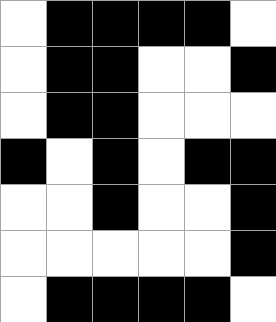[["white", "black", "black", "black", "black", "white"], ["white", "black", "black", "white", "white", "black"], ["white", "black", "black", "white", "white", "white"], ["black", "white", "black", "white", "black", "black"], ["white", "white", "black", "white", "white", "black"], ["white", "white", "white", "white", "white", "black"], ["white", "black", "black", "black", "black", "white"]]